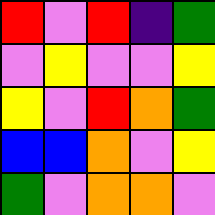[["red", "violet", "red", "indigo", "green"], ["violet", "yellow", "violet", "violet", "yellow"], ["yellow", "violet", "red", "orange", "green"], ["blue", "blue", "orange", "violet", "yellow"], ["green", "violet", "orange", "orange", "violet"]]